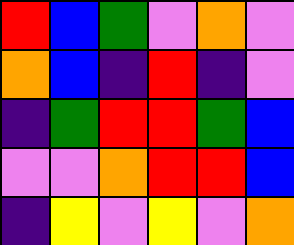[["red", "blue", "green", "violet", "orange", "violet"], ["orange", "blue", "indigo", "red", "indigo", "violet"], ["indigo", "green", "red", "red", "green", "blue"], ["violet", "violet", "orange", "red", "red", "blue"], ["indigo", "yellow", "violet", "yellow", "violet", "orange"]]